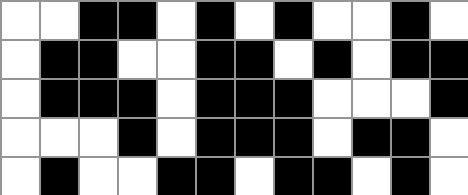[["white", "white", "black", "black", "white", "black", "white", "black", "white", "white", "black", "white"], ["white", "black", "black", "white", "white", "black", "black", "white", "black", "white", "black", "black"], ["white", "black", "black", "black", "white", "black", "black", "black", "white", "white", "white", "black"], ["white", "white", "white", "black", "white", "black", "black", "black", "white", "black", "black", "white"], ["white", "black", "white", "white", "black", "black", "white", "black", "black", "white", "black", "white"]]